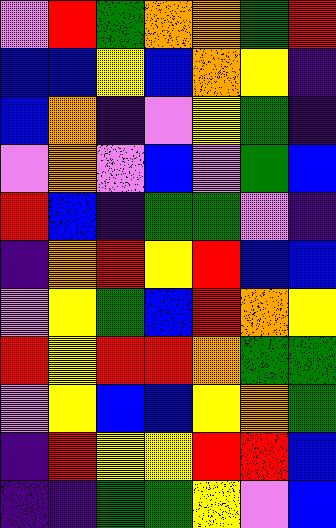[["violet", "red", "green", "orange", "orange", "green", "red"], ["blue", "blue", "yellow", "blue", "orange", "yellow", "indigo"], ["blue", "orange", "indigo", "violet", "yellow", "green", "indigo"], ["violet", "orange", "violet", "blue", "violet", "green", "blue"], ["red", "blue", "indigo", "green", "green", "violet", "indigo"], ["indigo", "orange", "red", "yellow", "red", "blue", "blue"], ["violet", "yellow", "green", "blue", "red", "orange", "yellow"], ["red", "yellow", "red", "red", "orange", "green", "green"], ["violet", "yellow", "blue", "blue", "yellow", "orange", "green"], ["indigo", "red", "yellow", "yellow", "red", "red", "blue"], ["indigo", "indigo", "green", "green", "yellow", "violet", "blue"]]